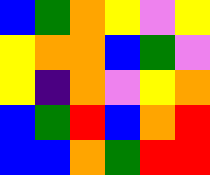[["blue", "green", "orange", "yellow", "violet", "yellow"], ["yellow", "orange", "orange", "blue", "green", "violet"], ["yellow", "indigo", "orange", "violet", "yellow", "orange"], ["blue", "green", "red", "blue", "orange", "red"], ["blue", "blue", "orange", "green", "red", "red"]]